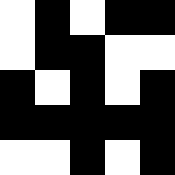[["white", "black", "white", "black", "black"], ["white", "black", "black", "white", "white"], ["black", "white", "black", "white", "black"], ["black", "black", "black", "black", "black"], ["white", "white", "black", "white", "black"]]